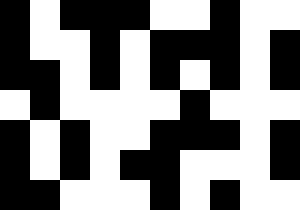[["black", "white", "black", "black", "black", "white", "white", "black", "white", "white"], ["black", "white", "white", "black", "white", "black", "black", "black", "white", "black"], ["black", "black", "white", "black", "white", "black", "white", "black", "white", "black"], ["white", "black", "white", "white", "white", "white", "black", "white", "white", "white"], ["black", "white", "black", "white", "white", "black", "black", "black", "white", "black"], ["black", "white", "black", "white", "black", "black", "white", "white", "white", "black"], ["black", "black", "white", "white", "white", "black", "white", "black", "white", "white"]]